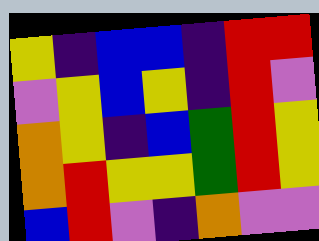[["yellow", "indigo", "blue", "blue", "indigo", "red", "red"], ["violet", "yellow", "blue", "yellow", "indigo", "red", "violet"], ["orange", "yellow", "indigo", "blue", "green", "red", "yellow"], ["orange", "red", "yellow", "yellow", "green", "red", "yellow"], ["blue", "red", "violet", "indigo", "orange", "violet", "violet"]]